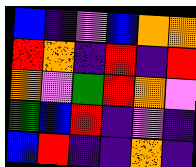[["blue", "indigo", "violet", "blue", "orange", "orange"], ["red", "orange", "indigo", "red", "indigo", "red"], ["orange", "violet", "green", "red", "orange", "violet"], ["green", "blue", "red", "indigo", "violet", "indigo"], ["blue", "red", "indigo", "indigo", "orange", "indigo"]]